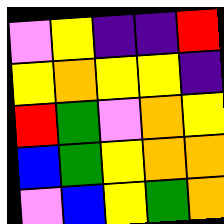[["violet", "yellow", "indigo", "indigo", "red"], ["yellow", "orange", "yellow", "yellow", "indigo"], ["red", "green", "violet", "orange", "yellow"], ["blue", "green", "yellow", "orange", "orange"], ["violet", "blue", "yellow", "green", "orange"]]